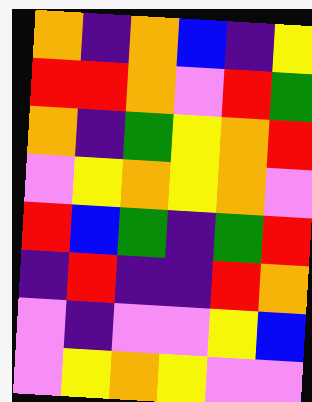[["orange", "indigo", "orange", "blue", "indigo", "yellow"], ["red", "red", "orange", "violet", "red", "green"], ["orange", "indigo", "green", "yellow", "orange", "red"], ["violet", "yellow", "orange", "yellow", "orange", "violet"], ["red", "blue", "green", "indigo", "green", "red"], ["indigo", "red", "indigo", "indigo", "red", "orange"], ["violet", "indigo", "violet", "violet", "yellow", "blue"], ["violet", "yellow", "orange", "yellow", "violet", "violet"]]